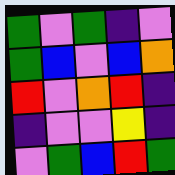[["green", "violet", "green", "indigo", "violet"], ["green", "blue", "violet", "blue", "orange"], ["red", "violet", "orange", "red", "indigo"], ["indigo", "violet", "violet", "yellow", "indigo"], ["violet", "green", "blue", "red", "green"]]